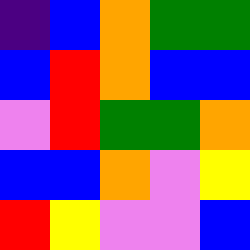[["indigo", "blue", "orange", "green", "green"], ["blue", "red", "orange", "blue", "blue"], ["violet", "red", "green", "green", "orange"], ["blue", "blue", "orange", "violet", "yellow"], ["red", "yellow", "violet", "violet", "blue"]]